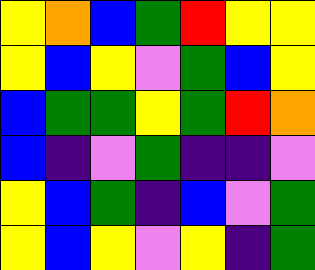[["yellow", "orange", "blue", "green", "red", "yellow", "yellow"], ["yellow", "blue", "yellow", "violet", "green", "blue", "yellow"], ["blue", "green", "green", "yellow", "green", "red", "orange"], ["blue", "indigo", "violet", "green", "indigo", "indigo", "violet"], ["yellow", "blue", "green", "indigo", "blue", "violet", "green"], ["yellow", "blue", "yellow", "violet", "yellow", "indigo", "green"]]